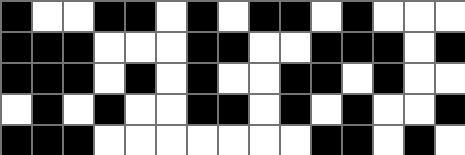[["black", "white", "white", "black", "black", "white", "black", "white", "black", "black", "white", "black", "white", "white", "white"], ["black", "black", "black", "white", "white", "white", "black", "black", "white", "white", "black", "black", "black", "white", "black"], ["black", "black", "black", "white", "black", "white", "black", "white", "white", "black", "black", "white", "black", "white", "white"], ["white", "black", "white", "black", "white", "white", "black", "black", "white", "black", "white", "black", "white", "white", "black"], ["black", "black", "black", "white", "white", "white", "white", "white", "white", "white", "black", "black", "white", "black", "white"]]